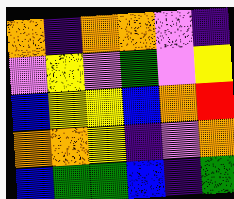[["orange", "indigo", "orange", "orange", "violet", "indigo"], ["violet", "yellow", "violet", "green", "violet", "yellow"], ["blue", "yellow", "yellow", "blue", "orange", "red"], ["orange", "orange", "yellow", "indigo", "violet", "orange"], ["blue", "green", "green", "blue", "indigo", "green"]]